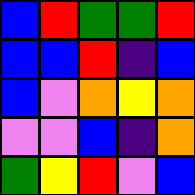[["blue", "red", "green", "green", "red"], ["blue", "blue", "red", "indigo", "blue"], ["blue", "violet", "orange", "yellow", "orange"], ["violet", "violet", "blue", "indigo", "orange"], ["green", "yellow", "red", "violet", "blue"]]